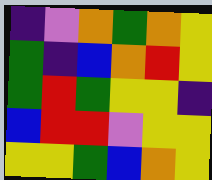[["indigo", "violet", "orange", "green", "orange", "yellow"], ["green", "indigo", "blue", "orange", "red", "yellow"], ["green", "red", "green", "yellow", "yellow", "indigo"], ["blue", "red", "red", "violet", "yellow", "yellow"], ["yellow", "yellow", "green", "blue", "orange", "yellow"]]